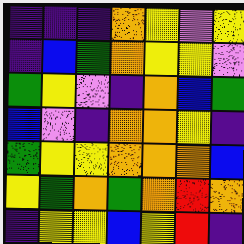[["indigo", "indigo", "indigo", "orange", "yellow", "violet", "yellow"], ["indigo", "blue", "green", "orange", "yellow", "yellow", "violet"], ["green", "yellow", "violet", "indigo", "orange", "blue", "green"], ["blue", "violet", "indigo", "orange", "orange", "yellow", "indigo"], ["green", "yellow", "yellow", "orange", "orange", "orange", "blue"], ["yellow", "green", "orange", "green", "orange", "red", "orange"], ["indigo", "yellow", "yellow", "blue", "yellow", "red", "indigo"]]